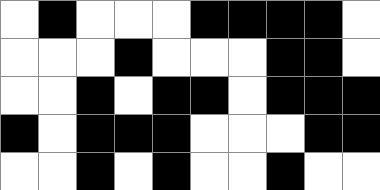[["white", "black", "white", "white", "white", "black", "black", "black", "black", "white"], ["white", "white", "white", "black", "white", "white", "white", "black", "black", "white"], ["white", "white", "black", "white", "black", "black", "white", "black", "black", "black"], ["black", "white", "black", "black", "black", "white", "white", "white", "black", "black"], ["white", "white", "black", "white", "black", "white", "white", "black", "white", "white"]]